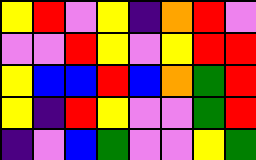[["yellow", "red", "violet", "yellow", "indigo", "orange", "red", "violet"], ["violet", "violet", "red", "yellow", "violet", "yellow", "red", "red"], ["yellow", "blue", "blue", "red", "blue", "orange", "green", "red"], ["yellow", "indigo", "red", "yellow", "violet", "violet", "green", "red"], ["indigo", "violet", "blue", "green", "violet", "violet", "yellow", "green"]]